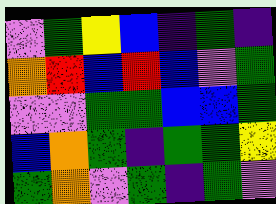[["violet", "green", "yellow", "blue", "indigo", "green", "indigo"], ["orange", "red", "blue", "red", "blue", "violet", "green"], ["violet", "violet", "green", "green", "blue", "blue", "green"], ["blue", "orange", "green", "indigo", "green", "green", "yellow"], ["green", "orange", "violet", "green", "indigo", "green", "violet"]]